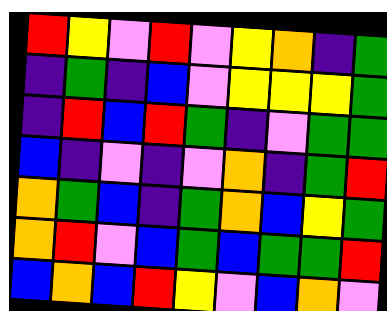[["red", "yellow", "violet", "red", "violet", "yellow", "orange", "indigo", "green"], ["indigo", "green", "indigo", "blue", "violet", "yellow", "yellow", "yellow", "green"], ["indigo", "red", "blue", "red", "green", "indigo", "violet", "green", "green"], ["blue", "indigo", "violet", "indigo", "violet", "orange", "indigo", "green", "red"], ["orange", "green", "blue", "indigo", "green", "orange", "blue", "yellow", "green"], ["orange", "red", "violet", "blue", "green", "blue", "green", "green", "red"], ["blue", "orange", "blue", "red", "yellow", "violet", "blue", "orange", "violet"]]